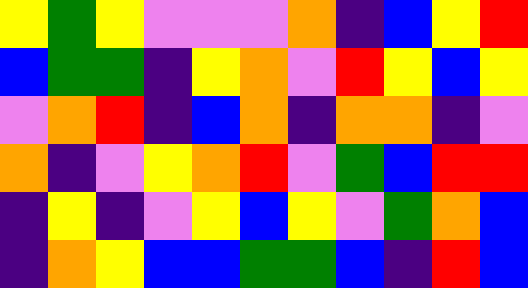[["yellow", "green", "yellow", "violet", "violet", "violet", "orange", "indigo", "blue", "yellow", "red"], ["blue", "green", "green", "indigo", "yellow", "orange", "violet", "red", "yellow", "blue", "yellow"], ["violet", "orange", "red", "indigo", "blue", "orange", "indigo", "orange", "orange", "indigo", "violet"], ["orange", "indigo", "violet", "yellow", "orange", "red", "violet", "green", "blue", "red", "red"], ["indigo", "yellow", "indigo", "violet", "yellow", "blue", "yellow", "violet", "green", "orange", "blue"], ["indigo", "orange", "yellow", "blue", "blue", "green", "green", "blue", "indigo", "red", "blue"]]